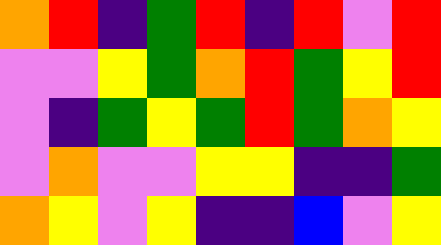[["orange", "red", "indigo", "green", "red", "indigo", "red", "violet", "red"], ["violet", "violet", "yellow", "green", "orange", "red", "green", "yellow", "red"], ["violet", "indigo", "green", "yellow", "green", "red", "green", "orange", "yellow"], ["violet", "orange", "violet", "violet", "yellow", "yellow", "indigo", "indigo", "green"], ["orange", "yellow", "violet", "yellow", "indigo", "indigo", "blue", "violet", "yellow"]]